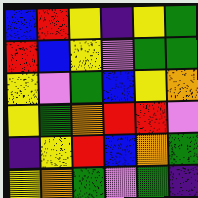[["blue", "red", "yellow", "indigo", "yellow", "green"], ["red", "blue", "yellow", "violet", "green", "green"], ["yellow", "violet", "green", "blue", "yellow", "orange"], ["yellow", "green", "orange", "red", "red", "violet"], ["indigo", "yellow", "red", "blue", "orange", "green"], ["yellow", "orange", "green", "violet", "green", "indigo"]]